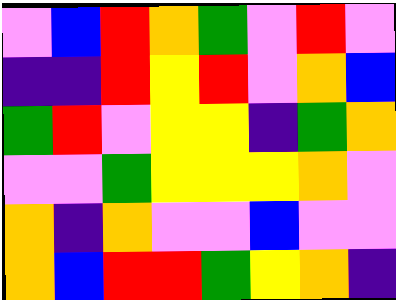[["violet", "blue", "red", "orange", "green", "violet", "red", "violet"], ["indigo", "indigo", "red", "yellow", "red", "violet", "orange", "blue"], ["green", "red", "violet", "yellow", "yellow", "indigo", "green", "orange"], ["violet", "violet", "green", "yellow", "yellow", "yellow", "orange", "violet"], ["orange", "indigo", "orange", "violet", "violet", "blue", "violet", "violet"], ["orange", "blue", "red", "red", "green", "yellow", "orange", "indigo"]]